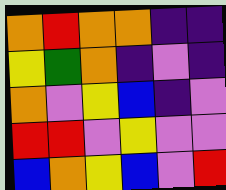[["orange", "red", "orange", "orange", "indigo", "indigo"], ["yellow", "green", "orange", "indigo", "violet", "indigo"], ["orange", "violet", "yellow", "blue", "indigo", "violet"], ["red", "red", "violet", "yellow", "violet", "violet"], ["blue", "orange", "yellow", "blue", "violet", "red"]]